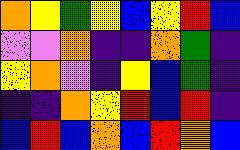[["orange", "yellow", "green", "yellow", "blue", "yellow", "red", "blue"], ["violet", "violet", "orange", "indigo", "indigo", "orange", "green", "indigo"], ["yellow", "orange", "violet", "indigo", "yellow", "blue", "green", "indigo"], ["indigo", "indigo", "orange", "yellow", "red", "blue", "red", "indigo"], ["blue", "red", "blue", "orange", "blue", "red", "orange", "blue"]]